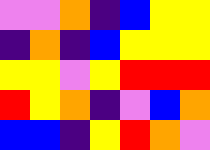[["violet", "violet", "orange", "indigo", "blue", "yellow", "yellow"], ["indigo", "orange", "indigo", "blue", "yellow", "yellow", "yellow"], ["yellow", "yellow", "violet", "yellow", "red", "red", "red"], ["red", "yellow", "orange", "indigo", "violet", "blue", "orange"], ["blue", "blue", "indigo", "yellow", "red", "orange", "violet"]]